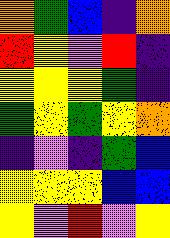[["orange", "green", "blue", "indigo", "orange"], ["red", "yellow", "violet", "red", "indigo"], ["yellow", "yellow", "yellow", "green", "indigo"], ["green", "yellow", "green", "yellow", "orange"], ["indigo", "violet", "indigo", "green", "blue"], ["yellow", "yellow", "yellow", "blue", "blue"], ["yellow", "violet", "red", "violet", "yellow"]]